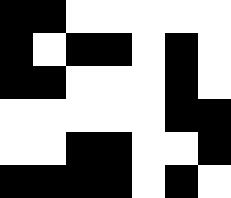[["black", "black", "white", "white", "white", "white", "white"], ["black", "white", "black", "black", "white", "black", "white"], ["black", "black", "white", "white", "white", "black", "white"], ["white", "white", "white", "white", "white", "black", "black"], ["white", "white", "black", "black", "white", "white", "black"], ["black", "black", "black", "black", "white", "black", "white"]]